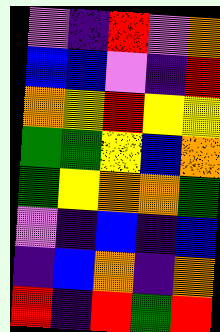[["violet", "indigo", "red", "violet", "orange"], ["blue", "blue", "violet", "indigo", "red"], ["orange", "yellow", "red", "yellow", "yellow"], ["green", "green", "yellow", "blue", "orange"], ["green", "yellow", "orange", "orange", "green"], ["violet", "indigo", "blue", "indigo", "blue"], ["indigo", "blue", "orange", "indigo", "orange"], ["red", "indigo", "red", "green", "red"]]